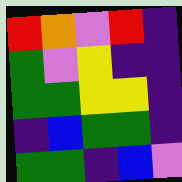[["red", "orange", "violet", "red", "indigo"], ["green", "violet", "yellow", "indigo", "indigo"], ["green", "green", "yellow", "yellow", "indigo"], ["indigo", "blue", "green", "green", "indigo"], ["green", "green", "indigo", "blue", "violet"]]